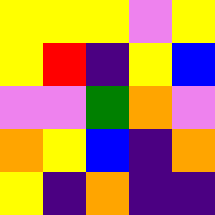[["yellow", "yellow", "yellow", "violet", "yellow"], ["yellow", "red", "indigo", "yellow", "blue"], ["violet", "violet", "green", "orange", "violet"], ["orange", "yellow", "blue", "indigo", "orange"], ["yellow", "indigo", "orange", "indigo", "indigo"]]